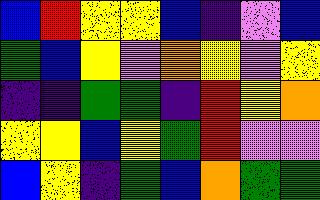[["blue", "red", "yellow", "yellow", "blue", "indigo", "violet", "blue"], ["green", "blue", "yellow", "violet", "orange", "yellow", "violet", "yellow"], ["indigo", "indigo", "green", "green", "indigo", "red", "yellow", "orange"], ["yellow", "yellow", "blue", "yellow", "green", "red", "violet", "violet"], ["blue", "yellow", "indigo", "green", "blue", "orange", "green", "green"]]